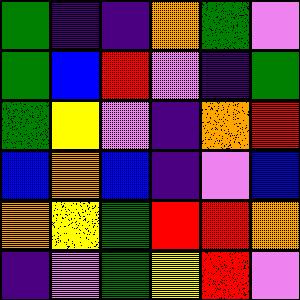[["green", "indigo", "indigo", "orange", "green", "violet"], ["green", "blue", "red", "violet", "indigo", "green"], ["green", "yellow", "violet", "indigo", "orange", "red"], ["blue", "orange", "blue", "indigo", "violet", "blue"], ["orange", "yellow", "green", "red", "red", "orange"], ["indigo", "violet", "green", "yellow", "red", "violet"]]